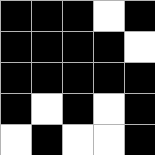[["black", "black", "black", "white", "black"], ["black", "black", "black", "black", "white"], ["black", "black", "black", "black", "black"], ["black", "white", "black", "white", "black"], ["white", "black", "white", "white", "black"]]